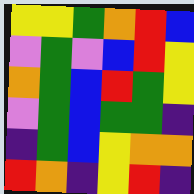[["yellow", "yellow", "green", "orange", "red", "blue"], ["violet", "green", "violet", "blue", "red", "yellow"], ["orange", "green", "blue", "red", "green", "yellow"], ["violet", "green", "blue", "green", "green", "indigo"], ["indigo", "green", "blue", "yellow", "orange", "orange"], ["red", "orange", "indigo", "yellow", "red", "indigo"]]